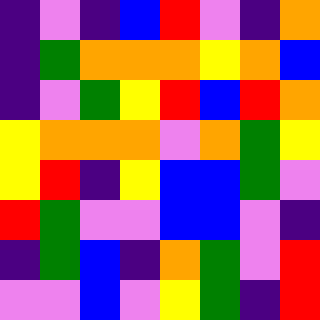[["indigo", "violet", "indigo", "blue", "red", "violet", "indigo", "orange"], ["indigo", "green", "orange", "orange", "orange", "yellow", "orange", "blue"], ["indigo", "violet", "green", "yellow", "red", "blue", "red", "orange"], ["yellow", "orange", "orange", "orange", "violet", "orange", "green", "yellow"], ["yellow", "red", "indigo", "yellow", "blue", "blue", "green", "violet"], ["red", "green", "violet", "violet", "blue", "blue", "violet", "indigo"], ["indigo", "green", "blue", "indigo", "orange", "green", "violet", "red"], ["violet", "violet", "blue", "violet", "yellow", "green", "indigo", "red"]]